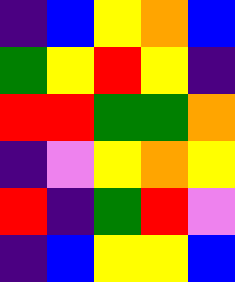[["indigo", "blue", "yellow", "orange", "blue"], ["green", "yellow", "red", "yellow", "indigo"], ["red", "red", "green", "green", "orange"], ["indigo", "violet", "yellow", "orange", "yellow"], ["red", "indigo", "green", "red", "violet"], ["indigo", "blue", "yellow", "yellow", "blue"]]